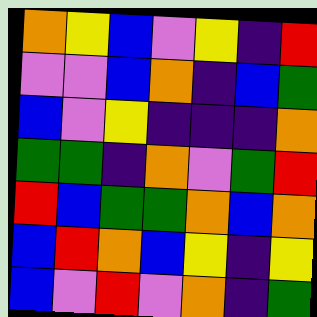[["orange", "yellow", "blue", "violet", "yellow", "indigo", "red"], ["violet", "violet", "blue", "orange", "indigo", "blue", "green"], ["blue", "violet", "yellow", "indigo", "indigo", "indigo", "orange"], ["green", "green", "indigo", "orange", "violet", "green", "red"], ["red", "blue", "green", "green", "orange", "blue", "orange"], ["blue", "red", "orange", "blue", "yellow", "indigo", "yellow"], ["blue", "violet", "red", "violet", "orange", "indigo", "green"]]